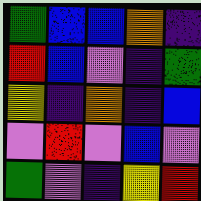[["green", "blue", "blue", "orange", "indigo"], ["red", "blue", "violet", "indigo", "green"], ["yellow", "indigo", "orange", "indigo", "blue"], ["violet", "red", "violet", "blue", "violet"], ["green", "violet", "indigo", "yellow", "red"]]